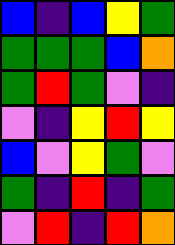[["blue", "indigo", "blue", "yellow", "green"], ["green", "green", "green", "blue", "orange"], ["green", "red", "green", "violet", "indigo"], ["violet", "indigo", "yellow", "red", "yellow"], ["blue", "violet", "yellow", "green", "violet"], ["green", "indigo", "red", "indigo", "green"], ["violet", "red", "indigo", "red", "orange"]]